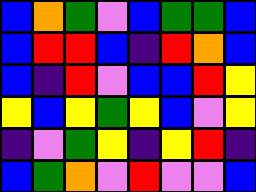[["blue", "orange", "green", "violet", "blue", "green", "green", "blue"], ["blue", "red", "red", "blue", "indigo", "red", "orange", "blue"], ["blue", "indigo", "red", "violet", "blue", "blue", "red", "yellow"], ["yellow", "blue", "yellow", "green", "yellow", "blue", "violet", "yellow"], ["indigo", "violet", "green", "yellow", "indigo", "yellow", "red", "indigo"], ["blue", "green", "orange", "violet", "red", "violet", "violet", "blue"]]